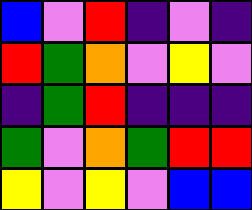[["blue", "violet", "red", "indigo", "violet", "indigo"], ["red", "green", "orange", "violet", "yellow", "violet"], ["indigo", "green", "red", "indigo", "indigo", "indigo"], ["green", "violet", "orange", "green", "red", "red"], ["yellow", "violet", "yellow", "violet", "blue", "blue"]]